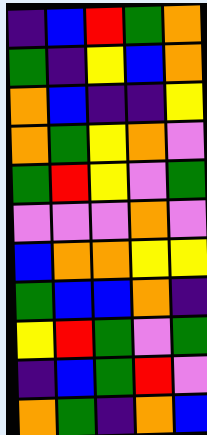[["indigo", "blue", "red", "green", "orange"], ["green", "indigo", "yellow", "blue", "orange"], ["orange", "blue", "indigo", "indigo", "yellow"], ["orange", "green", "yellow", "orange", "violet"], ["green", "red", "yellow", "violet", "green"], ["violet", "violet", "violet", "orange", "violet"], ["blue", "orange", "orange", "yellow", "yellow"], ["green", "blue", "blue", "orange", "indigo"], ["yellow", "red", "green", "violet", "green"], ["indigo", "blue", "green", "red", "violet"], ["orange", "green", "indigo", "orange", "blue"]]